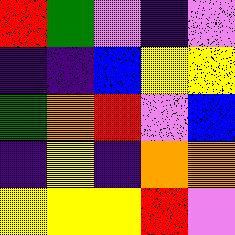[["red", "green", "violet", "indigo", "violet"], ["indigo", "indigo", "blue", "yellow", "yellow"], ["green", "orange", "red", "violet", "blue"], ["indigo", "yellow", "indigo", "orange", "orange"], ["yellow", "yellow", "yellow", "red", "violet"]]